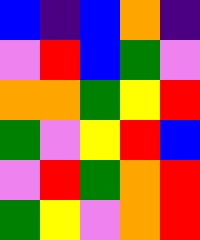[["blue", "indigo", "blue", "orange", "indigo"], ["violet", "red", "blue", "green", "violet"], ["orange", "orange", "green", "yellow", "red"], ["green", "violet", "yellow", "red", "blue"], ["violet", "red", "green", "orange", "red"], ["green", "yellow", "violet", "orange", "red"]]